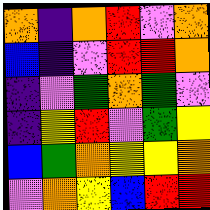[["orange", "indigo", "orange", "red", "violet", "orange"], ["blue", "indigo", "violet", "red", "red", "orange"], ["indigo", "violet", "green", "orange", "green", "violet"], ["indigo", "yellow", "red", "violet", "green", "yellow"], ["blue", "green", "orange", "yellow", "yellow", "orange"], ["violet", "orange", "yellow", "blue", "red", "red"]]